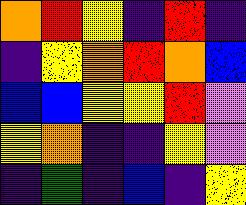[["orange", "red", "yellow", "indigo", "red", "indigo"], ["indigo", "yellow", "orange", "red", "orange", "blue"], ["blue", "blue", "yellow", "yellow", "red", "violet"], ["yellow", "orange", "indigo", "indigo", "yellow", "violet"], ["indigo", "green", "indigo", "blue", "indigo", "yellow"]]